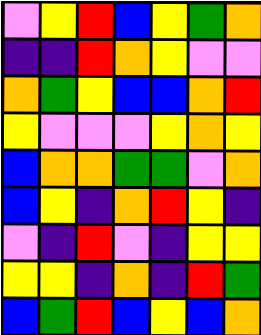[["violet", "yellow", "red", "blue", "yellow", "green", "orange"], ["indigo", "indigo", "red", "orange", "yellow", "violet", "violet"], ["orange", "green", "yellow", "blue", "blue", "orange", "red"], ["yellow", "violet", "violet", "violet", "yellow", "orange", "yellow"], ["blue", "orange", "orange", "green", "green", "violet", "orange"], ["blue", "yellow", "indigo", "orange", "red", "yellow", "indigo"], ["violet", "indigo", "red", "violet", "indigo", "yellow", "yellow"], ["yellow", "yellow", "indigo", "orange", "indigo", "red", "green"], ["blue", "green", "red", "blue", "yellow", "blue", "orange"]]